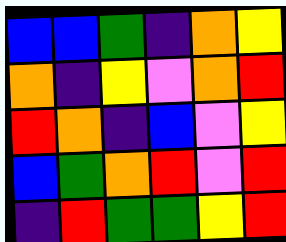[["blue", "blue", "green", "indigo", "orange", "yellow"], ["orange", "indigo", "yellow", "violet", "orange", "red"], ["red", "orange", "indigo", "blue", "violet", "yellow"], ["blue", "green", "orange", "red", "violet", "red"], ["indigo", "red", "green", "green", "yellow", "red"]]